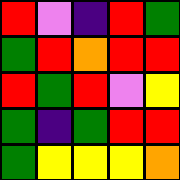[["red", "violet", "indigo", "red", "green"], ["green", "red", "orange", "red", "red"], ["red", "green", "red", "violet", "yellow"], ["green", "indigo", "green", "red", "red"], ["green", "yellow", "yellow", "yellow", "orange"]]